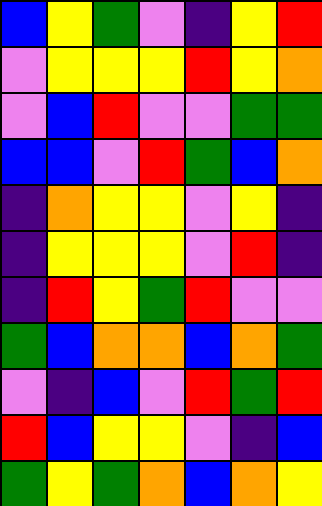[["blue", "yellow", "green", "violet", "indigo", "yellow", "red"], ["violet", "yellow", "yellow", "yellow", "red", "yellow", "orange"], ["violet", "blue", "red", "violet", "violet", "green", "green"], ["blue", "blue", "violet", "red", "green", "blue", "orange"], ["indigo", "orange", "yellow", "yellow", "violet", "yellow", "indigo"], ["indigo", "yellow", "yellow", "yellow", "violet", "red", "indigo"], ["indigo", "red", "yellow", "green", "red", "violet", "violet"], ["green", "blue", "orange", "orange", "blue", "orange", "green"], ["violet", "indigo", "blue", "violet", "red", "green", "red"], ["red", "blue", "yellow", "yellow", "violet", "indigo", "blue"], ["green", "yellow", "green", "orange", "blue", "orange", "yellow"]]